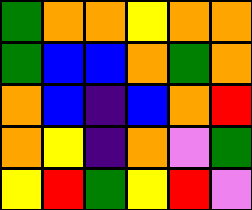[["green", "orange", "orange", "yellow", "orange", "orange"], ["green", "blue", "blue", "orange", "green", "orange"], ["orange", "blue", "indigo", "blue", "orange", "red"], ["orange", "yellow", "indigo", "orange", "violet", "green"], ["yellow", "red", "green", "yellow", "red", "violet"]]